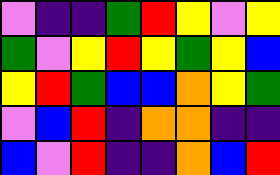[["violet", "indigo", "indigo", "green", "red", "yellow", "violet", "yellow"], ["green", "violet", "yellow", "red", "yellow", "green", "yellow", "blue"], ["yellow", "red", "green", "blue", "blue", "orange", "yellow", "green"], ["violet", "blue", "red", "indigo", "orange", "orange", "indigo", "indigo"], ["blue", "violet", "red", "indigo", "indigo", "orange", "blue", "red"]]